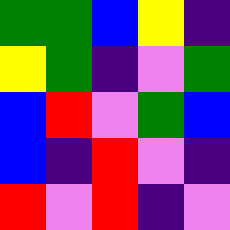[["green", "green", "blue", "yellow", "indigo"], ["yellow", "green", "indigo", "violet", "green"], ["blue", "red", "violet", "green", "blue"], ["blue", "indigo", "red", "violet", "indigo"], ["red", "violet", "red", "indigo", "violet"]]